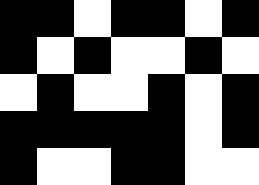[["black", "black", "white", "black", "black", "white", "black"], ["black", "white", "black", "white", "white", "black", "white"], ["white", "black", "white", "white", "black", "white", "black"], ["black", "black", "black", "black", "black", "white", "black"], ["black", "white", "white", "black", "black", "white", "white"]]